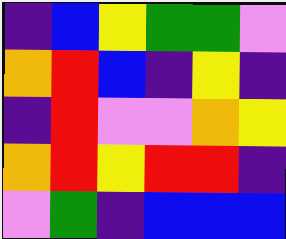[["indigo", "blue", "yellow", "green", "green", "violet"], ["orange", "red", "blue", "indigo", "yellow", "indigo"], ["indigo", "red", "violet", "violet", "orange", "yellow"], ["orange", "red", "yellow", "red", "red", "indigo"], ["violet", "green", "indigo", "blue", "blue", "blue"]]